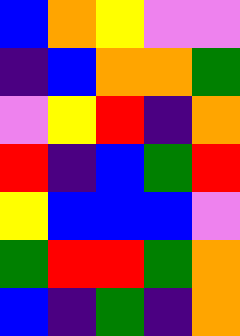[["blue", "orange", "yellow", "violet", "violet"], ["indigo", "blue", "orange", "orange", "green"], ["violet", "yellow", "red", "indigo", "orange"], ["red", "indigo", "blue", "green", "red"], ["yellow", "blue", "blue", "blue", "violet"], ["green", "red", "red", "green", "orange"], ["blue", "indigo", "green", "indigo", "orange"]]